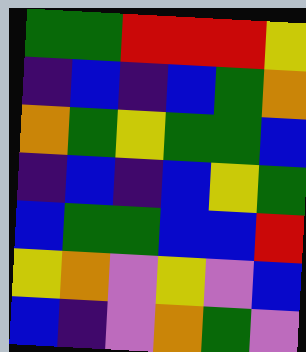[["green", "green", "red", "red", "red", "yellow"], ["indigo", "blue", "indigo", "blue", "green", "orange"], ["orange", "green", "yellow", "green", "green", "blue"], ["indigo", "blue", "indigo", "blue", "yellow", "green"], ["blue", "green", "green", "blue", "blue", "red"], ["yellow", "orange", "violet", "yellow", "violet", "blue"], ["blue", "indigo", "violet", "orange", "green", "violet"]]